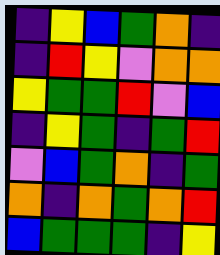[["indigo", "yellow", "blue", "green", "orange", "indigo"], ["indigo", "red", "yellow", "violet", "orange", "orange"], ["yellow", "green", "green", "red", "violet", "blue"], ["indigo", "yellow", "green", "indigo", "green", "red"], ["violet", "blue", "green", "orange", "indigo", "green"], ["orange", "indigo", "orange", "green", "orange", "red"], ["blue", "green", "green", "green", "indigo", "yellow"]]